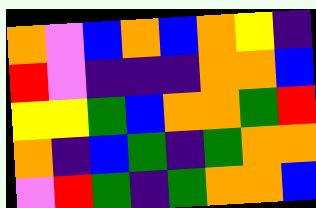[["orange", "violet", "blue", "orange", "blue", "orange", "yellow", "indigo"], ["red", "violet", "indigo", "indigo", "indigo", "orange", "orange", "blue"], ["yellow", "yellow", "green", "blue", "orange", "orange", "green", "red"], ["orange", "indigo", "blue", "green", "indigo", "green", "orange", "orange"], ["violet", "red", "green", "indigo", "green", "orange", "orange", "blue"]]